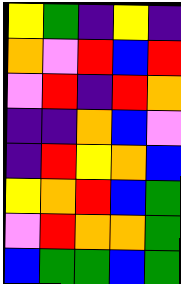[["yellow", "green", "indigo", "yellow", "indigo"], ["orange", "violet", "red", "blue", "red"], ["violet", "red", "indigo", "red", "orange"], ["indigo", "indigo", "orange", "blue", "violet"], ["indigo", "red", "yellow", "orange", "blue"], ["yellow", "orange", "red", "blue", "green"], ["violet", "red", "orange", "orange", "green"], ["blue", "green", "green", "blue", "green"]]